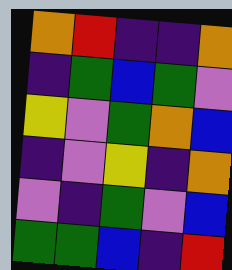[["orange", "red", "indigo", "indigo", "orange"], ["indigo", "green", "blue", "green", "violet"], ["yellow", "violet", "green", "orange", "blue"], ["indigo", "violet", "yellow", "indigo", "orange"], ["violet", "indigo", "green", "violet", "blue"], ["green", "green", "blue", "indigo", "red"]]